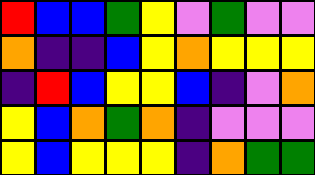[["red", "blue", "blue", "green", "yellow", "violet", "green", "violet", "violet"], ["orange", "indigo", "indigo", "blue", "yellow", "orange", "yellow", "yellow", "yellow"], ["indigo", "red", "blue", "yellow", "yellow", "blue", "indigo", "violet", "orange"], ["yellow", "blue", "orange", "green", "orange", "indigo", "violet", "violet", "violet"], ["yellow", "blue", "yellow", "yellow", "yellow", "indigo", "orange", "green", "green"]]